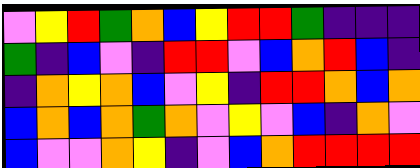[["violet", "yellow", "red", "green", "orange", "blue", "yellow", "red", "red", "green", "indigo", "indigo", "indigo"], ["green", "indigo", "blue", "violet", "indigo", "red", "red", "violet", "blue", "orange", "red", "blue", "indigo"], ["indigo", "orange", "yellow", "orange", "blue", "violet", "yellow", "indigo", "red", "red", "orange", "blue", "orange"], ["blue", "orange", "blue", "orange", "green", "orange", "violet", "yellow", "violet", "blue", "indigo", "orange", "violet"], ["blue", "violet", "violet", "orange", "yellow", "indigo", "violet", "blue", "orange", "red", "red", "red", "red"]]